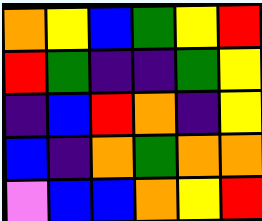[["orange", "yellow", "blue", "green", "yellow", "red"], ["red", "green", "indigo", "indigo", "green", "yellow"], ["indigo", "blue", "red", "orange", "indigo", "yellow"], ["blue", "indigo", "orange", "green", "orange", "orange"], ["violet", "blue", "blue", "orange", "yellow", "red"]]